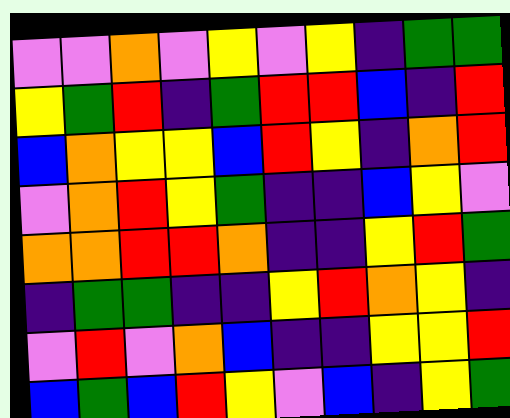[["violet", "violet", "orange", "violet", "yellow", "violet", "yellow", "indigo", "green", "green"], ["yellow", "green", "red", "indigo", "green", "red", "red", "blue", "indigo", "red"], ["blue", "orange", "yellow", "yellow", "blue", "red", "yellow", "indigo", "orange", "red"], ["violet", "orange", "red", "yellow", "green", "indigo", "indigo", "blue", "yellow", "violet"], ["orange", "orange", "red", "red", "orange", "indigo", "indigo", "yellow", "red", "green"], ["indigo", "green", "green", "indigo", "indigo", "yellow", "red", "orange", "yellow", "indigo"], ["violet", "red", "violet", "orange", "blue", "indigo", "indigo", "yellow", "yellow", "red"], ["blue", "green", "blue", "red", "yellow", "violet", "blue", "indigo", "yellow", "green"]]